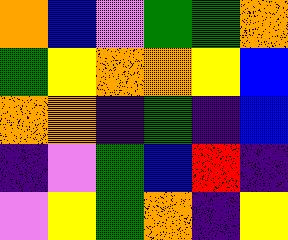[["orange", "blue", "violet", "green", "green", "orange"], ["green", "yellow", "orange", "orange", "yellow", "blue"], ["orange", "orange", "indigo", "green", "indigo", "blue"], ["indigo", "violet", "green", "blue", "red", "indigo"], ["violet", "yellow", "green", "orange", "indigo", "yellow"]]